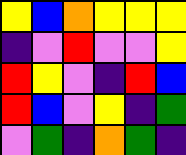[["yellow", "blue", "orange", "yellow", "yellow", "yellow"], ["indigo", "violet", "red", "violet", "violet", "yellow"], ["red", "yellow", "violet", "indigo", "red", "blue"], ["red", "blue", "violet", "yellow", "indigo", "green"], ["violet", "green", "indigo", "orange", "green", "indigo"]]